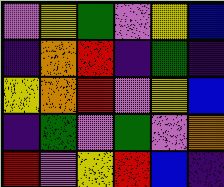[["violet", "yellow", "green", "violet", "yellow", "blue"], ["indigo", "orange", "red", "indigo", "green", "indigo"], ["yellow", "orange", "red", "violet", "yellow", "blue"], ["indigo", "green", "violet", "green", "violet", "orange"], ["red", "violet", "yellow", "red", "blue", "indigo"]]